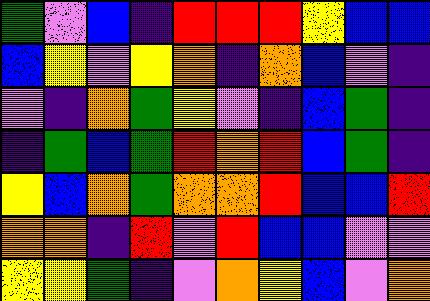[["green", "violet", "blue", "indigo", "red", "red", "red", "yellow", "blue", "blue"], ["blue", "yellow", "violet", "yellow", "orange", "indigo", "orange", "blue", "violet", "indigo"], ["violet", "indigo", "orange", "green", "yellow", "violet", "indigo", "blue", "green", "indigo"], ["indigo", "green", "blue", "green", "red", "orange", "red", "blue", "green", "indigo"], ["yellow", "blue", "orange", "green", "orange", "orange", "red", "blue", "blue", "red"], ["orange", "orange", "indigo", "red", "violet", "red", "blue", "blue", "violet", "violet"], ["yellow", "yellow", "green", "indigo", "violet", "orange", "yellow", "blue", "violet", "orange"]]